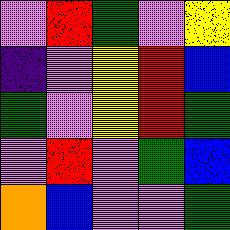[["violet", "red", "green", "violet", "yellow"], ["indigo", "violet", "yellow", "red", "blue"], ["green", "violet", "yellow", "red", "green"], ["violet", "red", "violet", "green", "blue"], ["orange", "blue", "violet", "violet", "green"]]